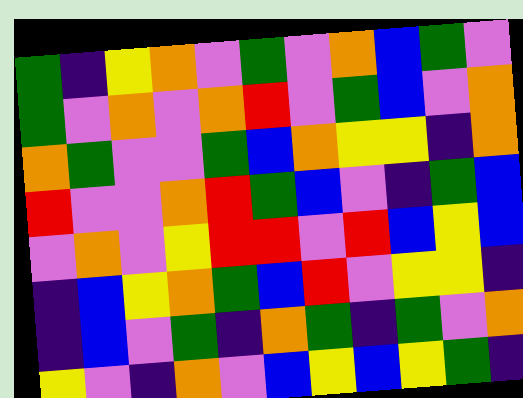[["green", "indigo", "yellow", "orange", "violet", "green", "violet", "orange", "blue", "green", "violet"], ["green", "violet", "orange", "violet", "orange", "red", "violet", "green", "blue", "violet", "orange"], ["orange", "green", "violet", "violet", "green", "blue", "orange", "yellow", "yellow", "indigo", "orange"], ["red", "violet", "violet", "orange", "red", "green", "blue", "violet", "indigo", "green", "blue"], ["violet", "orange", "violet", "yellow", "red", "red", "violet", "red", "blue", "yellow", "blue"], ["indigo", "blue", "yellow", "orange", "green", "blue", "red", "violet", "yellow", "yellow", "indigo"], ["indigo", "blue", "violet", "green", "indigo", "orange", "green", "indigo", "green", "violet", "orange"], ["yellow", "violet", "indigo", "orange", "violet", "blue", "yellow", "blue", "yellow", "green", "indigo"]]